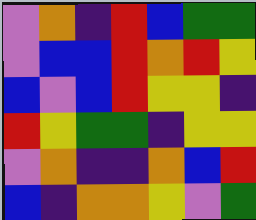[["violet", "orange", "indigo", "red", "blue", "green", "green"], ["violet", "blue", "blue", "red", "orange", "red", "yellow"], ["blue", "violet", "blue", "red", "yellow", "yellow", "indigo"], ["red", "yellow", "green", "green", "indigo", "yellow", "yellow"], ["violet", "orange", "indigo", "indigo", "orange", "blue", "red"], ["blue", "indigo", "orange", "orange", "yellow", "violet", "green"]]